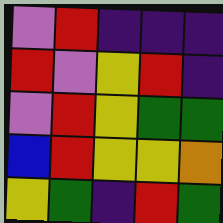[["violet", "red", "indigo", "indigo", "indigo"], ["red", "violet", "yellow", "red", "indigo"], ["violet", "red", "yellow", "green", "green"], ["blue", "red", "yellow", "yellow", "orange"], ["yellow", "green", "indigo", "red", "green"]]